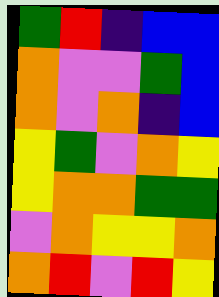[["green", "red", "indigo", "blue", "blue"], ["orange", "violet", "violet", "green", "blue"], ["orange", "violet", "orange", "indigo", "blue"], ["yellow", "green", "violet", "orange", "yellow"], ["yellow", "orange", "orange", "green", "green"], ["violet", "orange", "yellow", "yellow", "orange"], ["orange", "red", "violet", "red", "yellow"]]